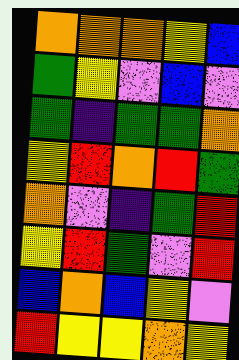[["orange", "orange", "orange", "yellow", "blue"], ["green", "yellow", "violet", "blue", "violet"], ["green", "indigo", "green", "green", "orange"], ["yellow", "red", "orange", "red", "green"], ["orange", "violet", "indigo", "green", "red"], ["yellow", "red", "green", "violet", "red"], ["blue", "orange", "blue", "yellow", "violet"], ["red", "yellow", "yellow", "orange", "yellow"]]